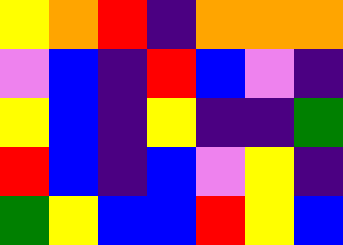[["yellow", "orange", "red", "indigo", "orange", "orange", "orange"], ["violet", "blue", "indigo", "red", "blue", "violet", "indigo"], ["yellow", "blue", "indigo", "yellow", "indigo", "indigo", "green"], ["red", "blue", "indigo", "blue", "violet", "yellow", "indigo"], ["green", "yellow", "blue", "blue", "red", "yellow", "blue"]]